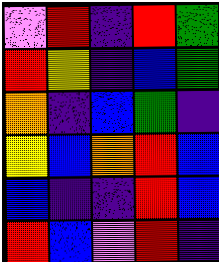[["violet", "red", "indigo", "red", "green"], ["red", "yellow", "indigo", "blue", "green"], ["orange", "indigo", "blue", "green", "indigo"], ["yellow", "blue", "orange", "red", "blue"], ["blue", "indigo", "indigo", "red", "blue"], ["red", "blue", "violet", "red", "indigo"]]